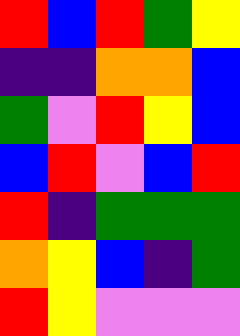[["red", "blue", "red", "green", "yellow"], ["indigo", "indigo", "orange", "orange", "blue"], ["green", "violet", "red", "yellow", "blue"], ["blue", "red", "violet", "blue", "red"], ["red", "indigo", "green", "green", "green"], ["orange", "yellow", "blue", "indigo", "green"], ["red", "yellow", "violet", "violet", "violet"]]